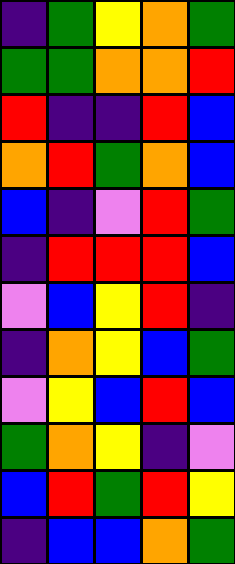[["indigo", "green", "yellow", "orange", "green"], ["green", "green", "orange", "orange", "red"], ["red", "indigo", "indigo", "red", "blue"], ["orange", "red", "green", "orange", "blue"], ["blue", "indigo", "violet", "red", "green"], ["indigo", "red", "red", "red", "blue"], ["violet", "blue", "yellow", "red", "indigo"], ["indigo", "orange", "yellow", "blue", "green"], ["violet", "yellow", "blue", "red", "blue"], ["green", "orange", "yellow", "indigo", "violet"], ["blue", "red", "green", "red", "yellow"], ["indigo", "blue", "blue", "orange", "green"]]